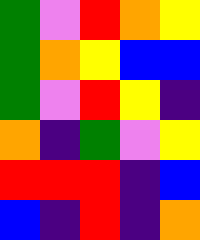[["green", "violet", "red", "orange", "yellow"], ["green", "orange", "yellow", "blue", "blue"], ["green", "violet", "red", "yellow", "indigo"], ["orange", "indigo", "green", "violet", "yellow"], ["red", "red", "red", "indigo", "blue"], ["blue", "indigo", "red", "indigo", "orange"]]